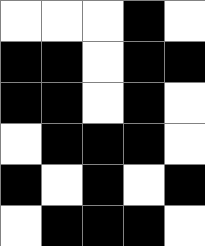[["white", "white", "white", "black", "white"], ["black", "black", "white", "black", "black"], ["black", "black", "white", "black", "white"], ["white", "black", "black", "black", "white"], ["black", "white", "black", "white", "black"], ["white", "black", "black", "black", "white"]]